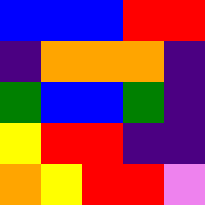[["blue", "blue", "blue", "red", "red"], ["indigo", "orange", "orange", "orange", "indigo"], ["green", "blue", "blue", "green", "indigo"], ["yellow", "red", "red", "indigo", "indigo"], ["orange", "yellow", "red", "red", "violet"]]